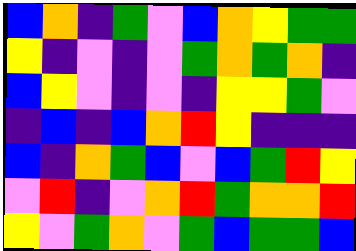[["blue", "orange", "indigo", "green", "violet", "blue", "orange", "yellow", "green", "green"], ["yellow", "indigo", "violet", "indigo", "violet", "green", "orange", "green", "orange", "indigo"], ["blue", "yellow", "violet", "indigo", "violet", "indigo", "yellow", "yellow", "green", "violet"], ["indigo", "blue", "indigo", "blue", "orange", "red", "yellow", "indigo", "indigo", "indigo"], ["blue", "indigo", "orange", "green", "blue", "violet", "blue", "green", "red", "yellow"], ["violet", "red", "indigo", "violet", "orange", "red", "green", "orange", "orange", "red"], ["yellow", "violet", "green", "orange", "violet", "green", "blue", "green", "green", "blue"]]